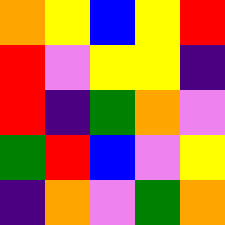[["orange", "yellow", "blue", "yellow", "red"], ["red", "violet", "yellow", "yellow", "indigo"], ["red", "indigo", "green", "orange", "violet"], ["green", "red", "blue", "violet", "yellow"], ["indigo", "orange", "violet", "green", "orange"]]